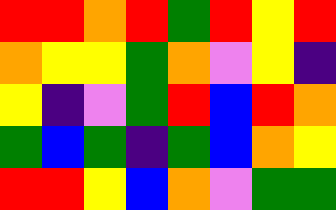[["red", "red", "orange", "red", "green", "red", "yellow", "red"], ["orange", "yellow", "yellow", "green", "orange", "violet", "yellow", "indigo"], ["yellow", "indigo", "violet", "green", "red", "blue", "red", "orange"], ["green", "blue", "green", "indigo", "green", "blue", "orange", "yellow"], ["red", "red", "yellow", "blue", "orange", "violet", "green", "green"]]